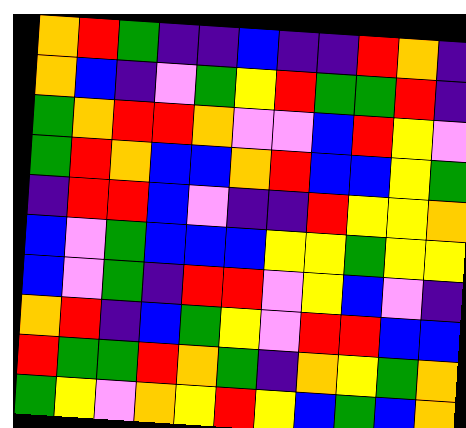[["orange", "red", "green", "indigo", "indigo", "blue", "indigo", "indigo", "red", "orange", "indigo"], ["orange", "blue", "indigo", "violet", "green", "yellow", "red", "green", "green", "red", "indigo"], ["green", "orange", "red", "red", "orange", "violet", "violet", "blue", "red", "yellow", "violet"], ["green", "red", "orange", "blue", "blue", "orange", "red", "blue", "blue", "yellow", "green"], ["indigo", "red", "red", "blue", "violet", "indigo", "indigo", "red", "yellow", "yellow", "orange"], ["blue", "violet", "green", "blue", "blue", "blue", "yellow", "yellow", "green", "yellow", "yellow"], ["blue", "violet", "green", "indigo", "red", "red", "violet", "yellow", "blue", "violet", "indigo"], ["orange", "red", "indigo", "blue", "green", "yellow", "violet", "red", "red", "blue", "blue"], ["red", "green", "green", "red", "orange", "green", "indigo", "orange", "yellow", "green", "orange"], ["green", "yellow", "violet", "orange", "yellow", "red", "yellow", "blue", "green", "blue", "orange"]]